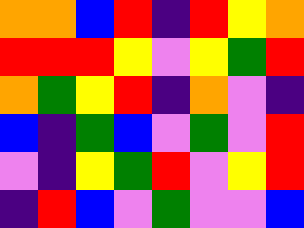[["orange", "orange", "blue", "red", "indigo", "red", "yellow", "orange"], ["red", "red", "red", "yellow", "violet", "yellow", "green", "red"], ["orange", "green", "yellow", "red", "indigo", "orange", "violet", "indigo"], ["blue", "indigo", "green", "blue", "violet", "green", "violet", "red"], ["violet", "indigo", "yellow", "green", "red", "violet", "yellow", "red"], ["indigo", "red", "blue", "violet", "green", "violet", "violet", "blue"]]